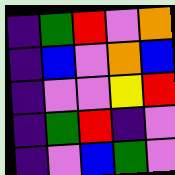[["indigo", "green", "red", "violet", "orange"], ["indigo", "blue", "violet", "orange", "blue"], ["indigo", "violet", "violet", "yellow", "red"], ["indigo", "green", "red", "indigo", "violet"], ["indigo", "violet", "blue", "green", "violet"]]